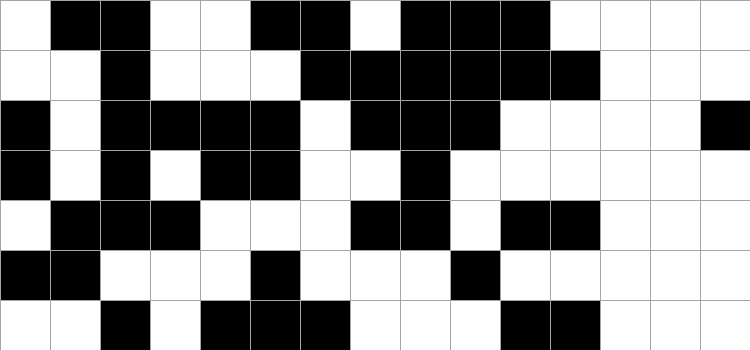[["white", "black", "black", "white", "white", "black", "black", "white", "black", "black", "black", "white", "white", "white", "white"], ["white", "white", "black", "white", "white", "white", "black", "black", "black", "black", "black", "black", "white", "white", "white"], ["black", "white", "black", "black", "black", "black", "white", "black", "black", "black", "white", "white", "white", "white", "black"], ["black", "white", "black", "white", "black", "black", "white", "white", "black", "white", "white", "white", "white", "white", "white"], ["white", "black", "black", "black", "white", "white", "white", "black", "black", "white", "black", "black", "white", "white", "white"], ["black", "black", "white", "white", "white", "black", "white", "white", "white", "black", "white", "white", "white", "white", "white"], ["white", "white", "black", "white", "black", "black", "black", "white", "white", "white", "black", "black", "white", "white", "white"]]